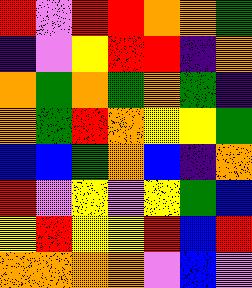[["red", "violet", "red", "red", "orange", "orange", "green"], ["indigo", "violet", "yellow", "red", "red", "indigo", "orange"], ["orange", "green", "orange", "green", "orange", "green", "indigo"], ["orange", "green", "red", "orange", "yellow", "yellow", "green"], ["blue", "blue", "green", "orange", "blue", "indigo", "orange"], ["red", "violet", "yellow", "violet", "yellow", "green", "blue"], ["yellow", "red", "yellow", "yellow", "red", "blue", "red"], ["orange", "orange", "orange", "orange", "violet", "blue", "violet"]]